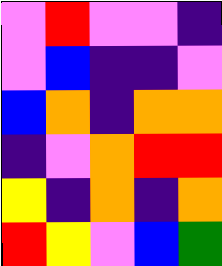[["violet", "red", "violet", "violet", "indigo"], ["violet", "blue", "indigo", "indigo", "violet"], ["blue", "orange", "indigo", "orange", "orange"], ["indigo", "violet", "orange", "red", "red"], ["yellow", "indigo", "orange", "indigo", "orange"], ["red", "yellow", "violet", "blue", "green"]]